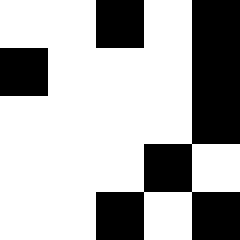[["white", "white", "black", "white", "black"], ["black", "white", "white", "white", "black"], ["white", "white", "white", "white", "black"], ["white", "white", "white", "black", "white"], ["white", "white", "black", "white", "black"]]